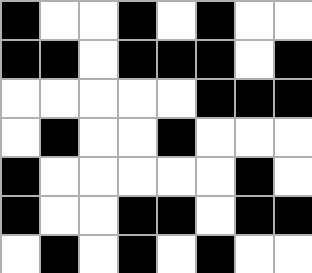[["black", "white", "white", "black", "white", "black", "white", "white"], ["black", "black", "white", "black", "black", "black", "white", "black"], ["white", "white", "white", "white", "white", "black", "black", "black"], ["white", "black", "white", "white", "black", "white", "white", "white"], ["black", "white", "white", "white", "white", "white", "black", "white"], ["black", "white", "white", "black", "black", "white", "black", "black"], ["white", "black", "white", "black", "white", "black", "white", "white"]]